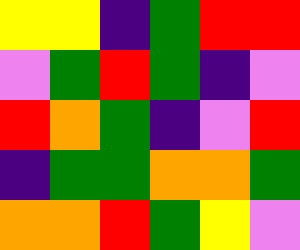[["yellow", "yellow", "indigo", "green", "red", "red"], ["violet", "green", "red", "green", "indigo", "violet"], ["red", "orange", "green", "indigo", "violet", "red"], ["indigo", "green", "green", "orange", "orange", "green"], ["orange", "orange", "red", "green", "yellow", "violet"]]